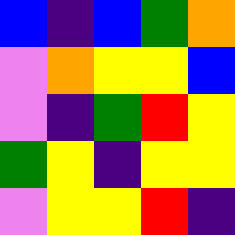[["blue", "indigo", "blue", "green", "orange"], ["violet", "orange", "yellow", "yellow", "blue"], ["violet", "indigo", "green", "red", "yellow"], ["green", "yellow", "indigo", "yellow", "yellow"], ["violet", "yellow", "yellow", "red", "indigo"]]